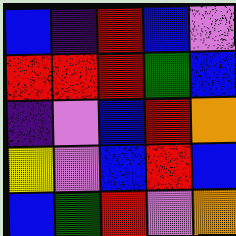[["blue", "indigo", "red", "blue", "violet"], ["red", "red", "red", "green", "blue"], ["indigo", "violet", "blue", "red", "orange"], ["yellow", "violet", "blue", "red", "blue"], ["blue", "green", "red", "violet", "orange"]]